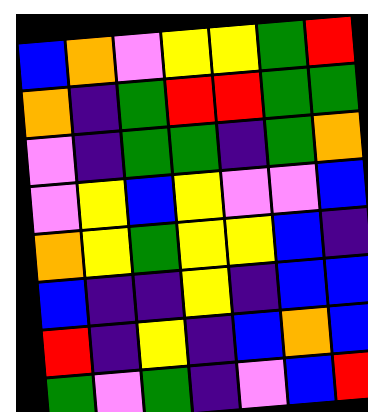[["blue", "orange", "violet", "yellow", "yellow", "green", "red"], ["orange", "indigo", "green", "red", "red", "green", "green"], ["violet", "indigo", "green", "green", "indigo", "green", "orange"], ["violet", "yellow", "blue", "yellow", "violet", "violet", "blue"], ["orange", "yellow", "green", "yellow", "yellow", "blue", "indigo"], ["blue", "indigo", "indigo", "yellow", "indigo", "blue", "blue"], ["red", "indigo", "yellow", "indigo", "blue", "orange", "blue"], ["green", "violet", "green", "indigo", "violet", "blue", "red"]]